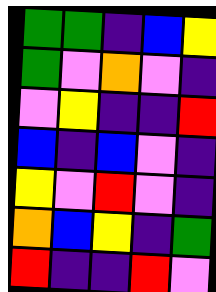[["green", "green", "indigo", "blue", "yellow"], ["green", "violet", "orange", "violet", "indigo"], ["violet", "yellow", "indigo", "indigo", "red"], ["blue", "indigo", "blue", "violet", "indigo"], ["yellow", "violet", "red", "violet", "indigo"], ["orange", "blue", "yellow", "indigo", "green"], ["red", "indigo", "indigo", "red", "violet"]]